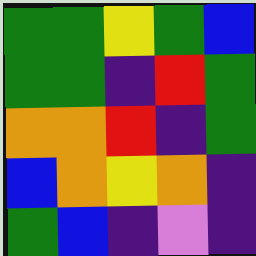[["green", "green", "yellow", "green", "blue"], ["green", "green", "indigo", "red", "green"], ["orange", "orange", "red", "indigo", "green"], ["blue", "orange", "yellow", "orange", "indigo"], ["green", "blue", "indigo", "violet", "indigo"]]